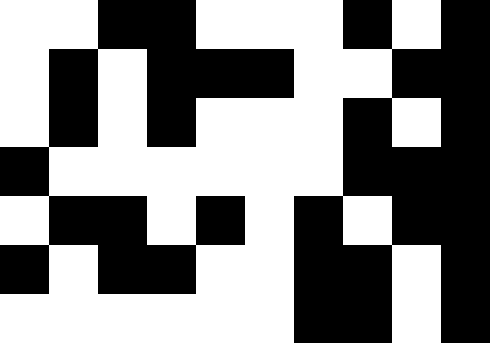[["white", "white", "black", "black", "white", "white", "white", "black", "white", "black"], ["white", "black", "white", "black", "black", "black", "white", "white", "black", "black"], ["white", "black", "white", "black", "white", "white", "white", "black", "white", "black"], ["black", "white", "white", "white", "white", "white", "white", "black", "black", "black"], ["white", "black", "black", "white", "black", "white", "black", "white", "black", "black"], ["black", "white", "black", "black", "white", "white", "black", "black", "white", "black"], ["white", "white", "white", "white", "white", "white", "black", "black", "white", "black"]]